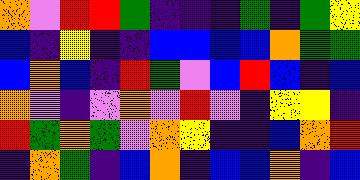[["orange", "violet", "red", "red", "green", "indigo", "indigo", "indigo", "green", "indigo", "green", "yellow"], ["blue", "indigo", "yellow", "indigo", "indigo", "blue", "blue", "blue", "blue", "orange", "green", "green"], ["blue", "orange", "blue", "indigo", "red", "green", "violet", "blue", "red", "blue", "indigo", "blue"], ["orange", "violet", "indigo", "violet", "orange", "violet", "red", "violet", "indigo", "yellow", "yellow", "indigo"], ["red", "green", "orange", "green", "violet", "orange", "yellow", "indigo", "indigo", "blue", "orange", "red"], ["indigo", "orange", "green", "indigo", "blue", "orange", "indigo", "blue", "blue", "orange", "indigo", "blue"]]